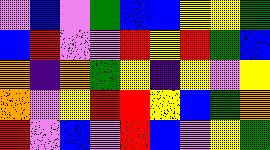[["violet", "blue", "violet", "green", "blue", "blue", "yellow", "yellow", "green"], ["blue", "red", "violet", "violet", "red", "yellow", "red", "green", "blue"], ["orange", "indigo", "orange", "green", "yellow", "indigo", "yellow", "violet", "yellow"], ["orange", "violet", "yellow", "red", "red", "yellow", "blue", "green", "orange"], ["red", "violet", "blue", "violet", "red", "blue", "violet", "yellow", "green"]]